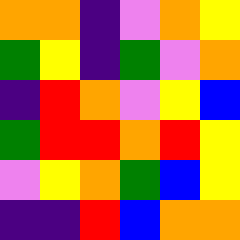[["orange", "orange", "indigo", "violet", "orange", "yellow"], ["green", "yellow", "indigo", "green", "violet", "orange"], ["indigo", "red", "orange", "violet", "yellow", "blue"], ["green", "red", "red", "orange", "red", "yellow"], ["violet", "yellow", "orange", "green", "blue", "yellow"], ["indigo", "indigo", "red", "blue", "orange", "orange"]]